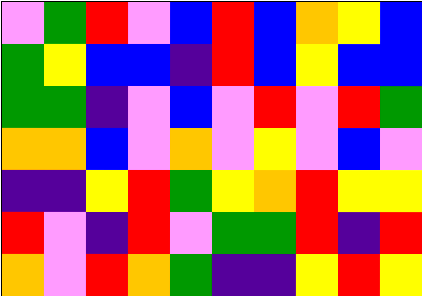[["violet", "green", "red", "violet", "blue", "red", "blue", "orange", "yellow", "blue"], ["green", "yellow", "blue", "blue", "indigo", "red", "blue", "yellow", "blue", "blue"], ["green", "green", "indigo", "violet", "blue", "violet", "red", "violet", "red", "green"], ["orange", "orange", "blue", "violet", "orange", "violet", "yellow", "violet", "blue", "violet"], ["indigo", "indigo", "yellow", "red", "green", "yellow", "orange", "red", "yellow", "yellow"], ["red", "violet", "indigo", "red", "violet", "green", "green", "red", "indigo", "red"], ["orange", "violet", "red", "orange", "green", "indigo", "indigo", "yellow", "red", "yellow"]]